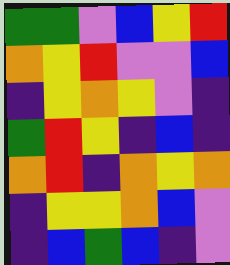[["green", "green", "violet", "blue", "yellow", "red"], ["orange", "yellow", "red", "violet", "violet", "blue"], ["indigo", "yellow", "orange", "yellow", "violet", "indigo"], ["green", "red", "yellow", "indigo", "blue", "indigo"], ["orange", "red", "indigo", "orange", "yellow", "orange"], ["indigo", "yellow", "yellow", "orange", "blue", "violet"], ["indigo", "blue", "green", "blue", "indigo", "violet"]]